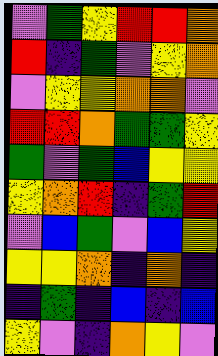[["violet", "green", "yellow", "red", "red", "orange"], ["red", "indigo", "green", "violet", "yellow", "orange"], ["violet", "yellow", "yellow", "orange", "orange", "violet"], ["red", "red", "orange", "green", "green", "yellow"], ["green", "violet", "green", "blue", "yellow", "yellow"], ["yellow", "orange", "red", "indigo", "green", "red"], ["violet", "blue", "green", "violet", "blue", "yellow"], ["yellow", "yellow", "orange", "indigo", "orange", "indigo"], ["indigo", "green", "indigo", "blue", "indigo", "blue"], ["yellow", "violet", "indigo", "orange", "yellow", "violet"]]